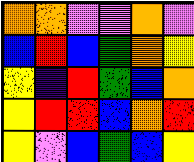[["orange", "orange", "violet", "violet", "orange", "violet"], ["blue", "red", "blue", "green", "orange", "yellow"], ["yellow", "indigo", "red", "green", "blue", "orange"], ["yellow", "red", "red", "blue", "orange", "red"], ["yellow", "violet", "blue", "green", "blue", "yellow"]]